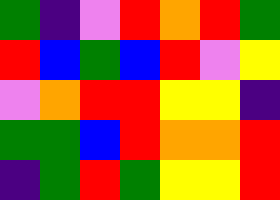[["green", "indigo", "violet", "red", "orange", "red", "green"], ["red", "blue", "green", "blue", "red", "violet", "yellow"], ["violet", "orange", "red", "red", "yellow", "yellow", "indigo"], ["green", "green", "blue", "red", "orange", "orange", "red"], ["indigo", "green", "red", "green", "yellow", "yellow", "red"]]